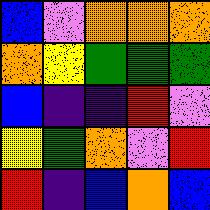[["blue", "violet", "orange", "orange", "orange"], ["orange", "yellow", "green", "green", "green"], ["blue", "indigo", "indigo", "red", "violet"], ["yellow", "green", "orange", "violet", "red"], ["red", "indigo", "blue", "orange", "blue"]]